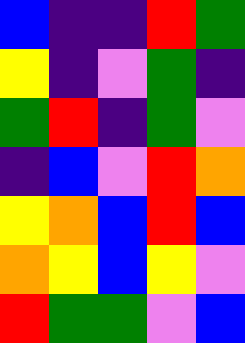[["blue", "indigo", "indigo", "red", "green"], ["yellow", "indigo", "violet", "green", "indigo"], ["green", "red", "indigo", "green", "violet"], ["indigo", "blue", "violet", "red", "orange"], ["yellow", "orange", "blue", "red", "blue"], ["orange", "yellow", "blue", "yellow", "violet"], ["red", "green", "green", "violet", "blue"]]